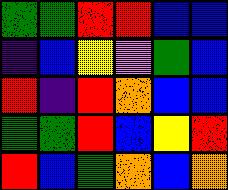[["green", "green", "red", "red", "blue", "blue"], ["indigo", "blue", "yellow", "violet", "green", "blue"], ["red", "indigo", "red", "orange", "blue", "blue"], ["green", "green", "red", "blue", "yellow", "red"], ["red", "blue", "green", "orange", "blue", "orange"]]